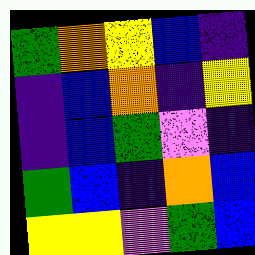[["green", "orange", "yellow", "blue", "indigo"], ["indigo", "blue", "orange", "indigo", "yellow"], ["indigo", "blue", "green", "violet", "indigo"], ["green", "blue", "indigo", "orange", "blue"], ["yellow", "yellow", "violet", "green", "blue"]]